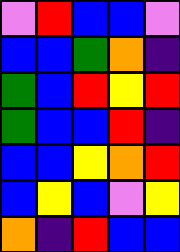[["violet", "red", "blue", "blue", "violet"], ["blue", "blue", "green", "orange", "indigo"], ["green", "blue", "red", "yellow", "red"], ["green", "blue", "blue", "red", "indigo"], ["blue", "blue", "yellow", "orange", "red"], ["blue", "yellow", "blue", "violet", "yellow"], ["orange", "indigo", "red", "blue", "blue"]]